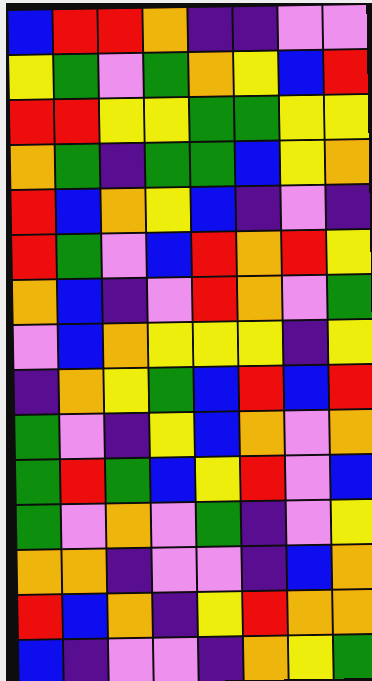[["blue", "red", "red", "orange", "indigo", "indigo", "violet", "violet"], ["yellow", "green", "violet", "green", "orange", "yellow", "blue", "red"], ["red", "red", "yellow", "yellow", "green", "green", "yellow", "yellow"], ["orange", "green", "indigo", "green", "green", "blue", "yellow", "orange"], ["red", "blue", "orange", "yellow", "blue", "indigo", "violet", "indigo"], ["red", "green", "violet", "blue", "red", "orange", "red", "yellow"], ["orange", "blue", "indigo", "violet", "red", "orange", "violet", "green"], ["violet", "blue", "orange", "yellow", "yellow", "yellow", "indigo", "yellow"], ["indigo", "orange", "yellow", "green", "blue", "red", "blue", "red"], ["green", "violet", "indigo", "yellow", "blue", "orange", "violet", "orange"], ["green", "red", "green", "blue", "yellow", "red", "violet", "blue"], ["green", "violet", "orange", "violet", "green", "indigo", "violet", "yellow"], ["orange", "orange", "indigo", "violet", "violet", "indigo", "blue", "orange"], ["red", "blue", "orange", "indigo", "yellow", "red", "orange", "orange"], ["blue", "indigo", "violet", "violet", "indigo", "orange", "yellow", "green"]]